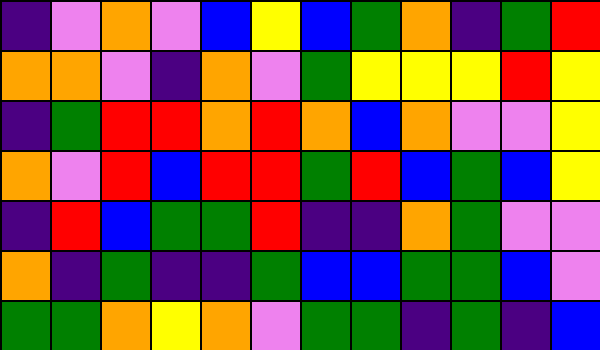[["indigo", "violet", "orange", "violet", "blue", "yellow", "blue", "green", "orange", "indigo", "green", "red"], ["orange", "orange", "violet", "indigo", "orange", "violet", "green", "yellow", "yellow", "yellow", "red", "yellow"], ["indigo", "green", "red", "red", "orange", "red", "orange", "blue", "orange", "violet", "violet", "yellow"], ["orange", "violet", "red", "blue", "red", "red", "green", "red", "blue", "green", "blue", "yellow"], ["indigo", "red", "blue", "green", "green", "red", "indigo", "indigo", "orange", "green", "violet", "violet"], ["orange", "indigo", "green", "indigo", "indigo", "green", "blue", "blue", "green", "green", "blue", "violet"], ["green", "green", "orange", "yellow", "orange", "violet", "green", "green", "indigo", "green", "indigo", "blue"]]